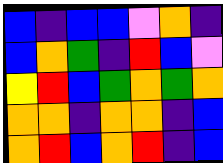[["blue", "indigo", "blue", "blue", "violet", "orange", "indigo"], ["blue", "orange", "green", "indigo", "red", "blue", "violet"], ["yellow", "red", "blue", "green", "orange", "green", "orange"], ["orange", "orange", "indigo", "orange", "orange", "indigo", "blue"], ["orange", "red", "blue", "orange", "red", "indigo", "blue"]]